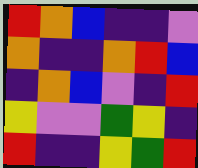[["red", "orange", "blue", "indigo", "indigo", "violet"], ["orange", "indigo", "indigo", "orange", "red", "blue"], ["indigo", "orange", "blue", "violet", "indigo", "red"], ["yellow", "violet", "violet", "green", "yellow", "indigo"], ["red", "indigo", "indigo", "yellow", "green", "red"]]